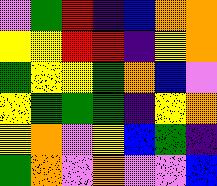[["violet", "green", "red", "indigo", "blue", "orange", "orange"], ["yellow", "yellow", "red", "red", "indigo", "yellow", "orange"], ["green", "yellow", "yellow", "green", "orange", "blue", "violet"], ["yellow", "green", "green", "green", "indigo", "yellow", "orange"], ["yellow", "orange", "violet", "yellow", "blue", "green", "indigo"], ["green", "orange", "violet", "orange", "violet", "violet", "blue"]]